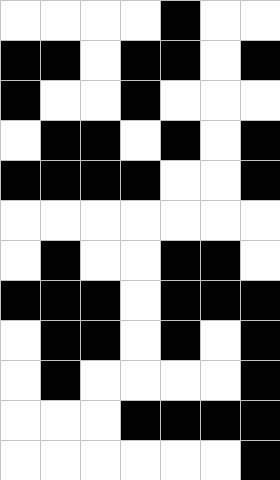[["white", "white", "white", "white", "black", "white", "white"], ["black", "black", "white", "black", "black", "white", "black"], ["black", "white", "white", "black", "white", "white", "white"], ["white", "black", "black", "white", "black", "white", "black"], ["black", "black", "black", "black", "white", "white", "black"], ["white", "white", "white", "white", "white", "white", "white"], ["white", "black", "white", "white", "black", "black", "white"], ["black", "black", "black", "white", "black", "black", "black"], ["white", "black", "black", "white", "black", "white", "black"], ["white", "black", "white", "white", "white", "white", "black"], ["white", "white", "white", "black", "black", "black", "black"], ["white", "white", "white", "white", "white", "white", "black"]]